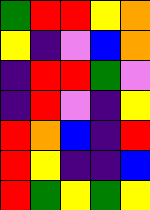[["green", "red", "red", "yellow", "orange"], ["yellow", "indigo", "violet", "blue", "orange"], ["indigo", "red", "red", "green", "violet"], ["indigo", "red", "violet", "indigo", "yellow"], ["red", "orange", "blue", "indigo", "red"], ["red", "yellow", "indigo", "indigo", "blue"], ["red", "green", "yellow", "green", "yellow"]]